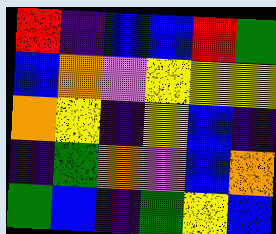[["red", "indigo", "blue", "blue", "red", "green"], ["blue", "orange", "violet", "yellow", "yellow", "yellow"], ["orange", "yellow", "indigo", "yellow", "blue", "indigo"], ["indigo", "green", "orange", "violet", "blue", "orange"], ["green", "blue", "indigo", "green", "yellow", "blue"]]